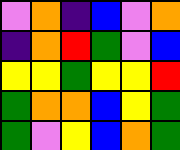[["violet", "orange", "indigo", "blue", "violet", "orange"], ["indigo", "orange", "red", "green", "violet", "blue"], ["yellow", "yellow", "green", "yellow", "yellow", "red"], ["green", "orange", "orange", "blue", "yellow", "green"], ["green", "violet", "yellow", "blue", "orange", "green"]]